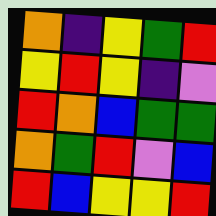[["orange", "indigo", "yellow", "green", "red"], ["yellow", "red", "yellow", "indigo", "violet"], ["red", "orange", "blue", "green", "green"], ["orange", "green", "red", "violet", "blue"], ["red", "blue", "yellow", "yellow", "red"]]